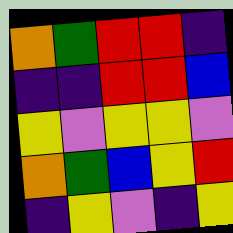[["orange", "green", "red", "red", "indigo"], ["indigo", "indigo", "red", "red", "blue"], ["yellow", "violet", "yellow", "yellow", "violet"], ["orange", "green", "blue", "yellow", "red"], ["indigo", "yellow", "violet", "indigo", "yellow"]]